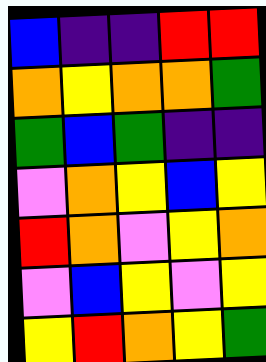[["blue", "indigo", "indigo", "red", "red"], ["orange", "yellow", "orange", "orange", "green"], ["green", "blue", "green", "indigo", "indigo"], ["violet", "orange", "yellow", "blue", "yellow"], ["red", "orange", "violet", "yellow", "orange"], ["violet", "blue", "yellow", "violet", "yellow"], ["yellow", "red", "orange", "yellow", "green"]]